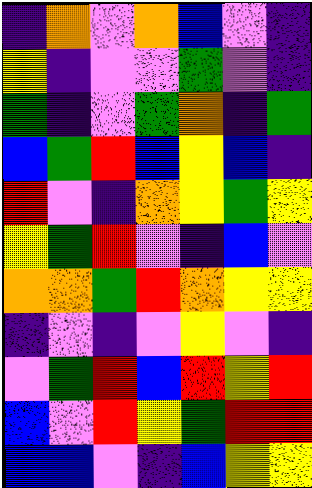[["indigo", "orange", "violet", "orange", "blue", "violet", "indigo"], ["yellow", "indigo", "violet", "violet", "green", "violet", "indigo"], ["green", "indigo", "violet", "green", "orange", "indigo", "green"], ["blue", "green", "red", "blue", "yellow", "blue", "indigo"], ["red", "violet", "indigo", "orange", "yellow", "green", "yellow"], ["yellow", "green", "red", "violet", "indigo", "blue", "violet"], ["orange", "orange", "green", "red", "orange", "yellow", "yellow"], ["indigo", "violet", "indigo", "violet", "yellow", "violet", "indigo"], ["violet", "green", "red", "blue", "red", "yellow", "red"], ["blue", "violet", "red", "yellow", "green", "red", "red"], ["blue", "blue", "violet", "indigo", "blue", "yellow", "yellow"]]